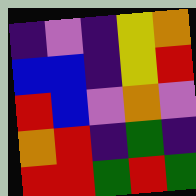[["indigo", "violet", "indigo", "yellow", "orange"], ["blue", "blue", "indigo", "yellow", "red"], ["red", "blue", "violet", "orange", "violet"], ["orange", "red", "indigo", "green", "indigo"], ["red", "red", "green", "red", "green"]]